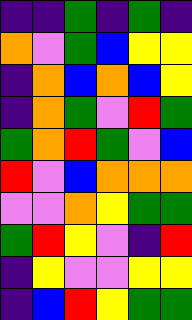[["indigo", "indigo", "green", "indigo", "green", "indigo"], ["orange", "violet", "green", "blue", "yellow", "yellow"], ["indigo", "orange", "blue", "orange", "blue", "yellow"], ["indigo", "orange", "green", "violet", "red", "green"], ["green", "orange", "red", "green", "violet", "blue"], ["red", "violet", "blue", "orange", "orange", "orange"], ["violet", "violet", "orange", "yellow", "green", "green"], ["green", "red", "yellow", "violet", "indigo", "red"], ["indigo", "yellow", "violet", "violet", "yellow", "yellow"], ["indigo", "blue", "red", "yellow", "green", "green"]]